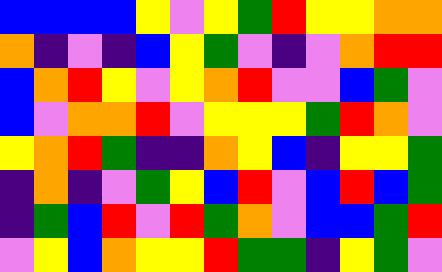[["blue", "blue", "blue", "blue", "yellow", "violet", "yellow", "green", "red", "yellow", "yellow", "orange", "orange"], ["orange", "indigo", "violet", "indigo", "blue", "yellow", "green", "violet", "indigo", "violet", "orange", "red", "red"], ["blue", "orange", "red", "yellow", "violet", "yellow", "orange", "red", "violet", "violet", "blue", "green", "violet"], ["blue", "violet", "orange", "orange", "red", "violet", "yellow", "yellow", "yellow", "green", "red", "orange", "violet"], ["yellow", "orange", "red", "green", "indigo", "indigo", "orange", "yellow", "blue", "indigo", "yellow", "yellow", "green"], ["indigo", "orange", "indigo", "violet", "green", "yellow", "blue", "red", "violet", "blue", "red", "blue", "green"], ["indigo", "green", "blue", "red", "violet", "red", "green", "orange", "violet", "blue", "blue", "green", "red"], ["violet", "yellow", "blue", "orange", "yellow", "yellow", "red", "green", "green", "indigo", "yellow", "green", "violet"]]